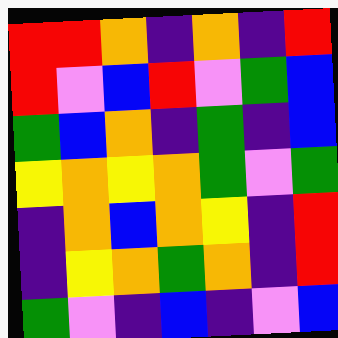[["red", "red", "orange", "indigo", "orange", "indigo", "red"], ["red", "violet", "blue", "red", "violet", "green", "blue"], ["green", "blue", "orange", "indigo", "green", "indigo", "blue"], ["yellow", "orange", "yellow", "orange", "green", "violet", "green"], ["indigo", "orange", "blue", "orange", "yellow", "indigo", "red"], ["indigo", "yellow", "orange", "green", "orange", "indigo", "red"], ["green", "violet", "indigo", "blue", "indigo", "violet", "blue"]]